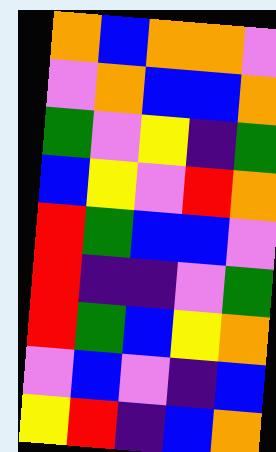[["orange", "blue", "orange", "orange", "violet"], ["violet", "orange", "blue", "blue", "orange"], ["green", "violet", "yellow", "indigo", "green"], ["blue", "yellow", "violet", "red", "orange"], ["red", "green", "blue", "blue", "violet"], ["red", "indigo", "indigo", "violet", "green"], ["red", "green", "blue", "yellow", "orange"], ["violet", "blue", "violet", "indigo", "blue"], ["yellow", "red", "indigo", "blue", "orange"]]